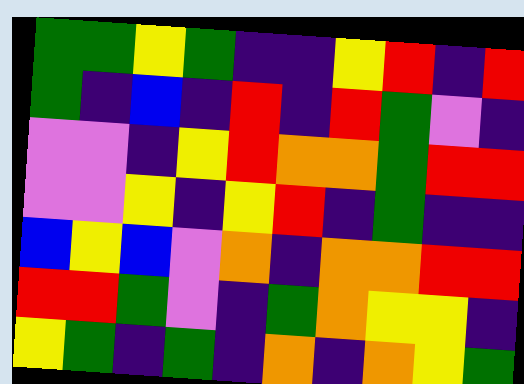[["green", "green", "yellow", "green", "indigo", "indigo", "yellow", "red", "indigo", "red"], ["green", "indigo", "blue", "indigo", "red", "indigo", "red", "green", "violet", "indigo"], ["violet", "violet", "indigo", "yellow", "red", "orange", "orange", "green", "red", "red"], ["violet", "violet", "yellow", "indigo", "yellow", "red", "indigo", "green", "indigo", "indigo"], ["blue", "yellow", "blue", "violet", "orange", "indigo", "orange", "orange", "red", "red"], ["red", "red", "green", "violet", "indigo", "green", "orange", "yellow", "yellow", "indigo"], ["yellow", "green", "indigo", "green", "indigo", "orange", "indigo", "orange", "yellow", "green"]]